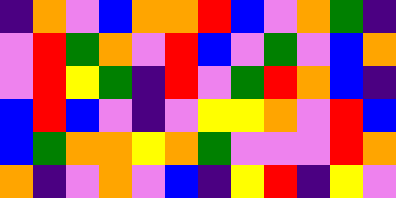[["indigo", "orange", "violet", "blue", "orange", "orange", "red", "blue", "violet", "orange", "green", "indigo"], ["violet", "red", "green", "orange", "violet", "red", "blue", "violet", "green", "violet", "blue", "orange"], ["violet", "red", "yellow", "green", "indigo", "red", "violet", "green", "red", "orange", "blue", "indigo"], ["blue", "red", "blue", "violet", "indigo", "violet", "yellow", "yellow", "orange", "violet", "red", "blue"], ["blue", "green", "orange", "orange", "yellow", "orange", "green", "violet", "violet", "violet", "red", "orange"], ["orange", "indigo", "violet", "orange", "violet", "blue", "indigo", "yellow", "red", "indigo", "yellow", "violet"]]